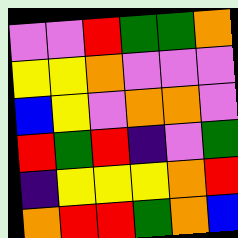[["violet", "violet", "red", "green", "green", "orange"], ["yellow", "yellow", "orange", "violet", "violet", "violet"], ["blue", "yellow", "violet", "orange", "orange", "violet"], ["red", "green", "red", "indigo", "violet", "green"], ["indigo", "yellow", "yellow", "yellow", "orange", "red"], ["orange", "red", "red", "green", "orange", "blue"]]